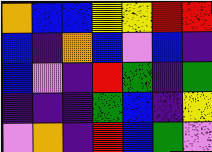[["orange", "blue", "blue", "yellow", "yellow", "red", "red"], ["blue", "indigo", "orange", "blue", "violet", "blue", "indigo"], ["blue", "violet", "indigo", "red", "green", "indigo", "green"], ["indigo", "indigo", "indigo", "green", "blue", "indigo", "yellow"], ["violet", "orange", "indigo", "red", "blue", "green", "violet"]]